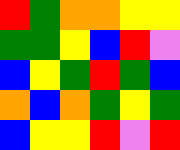[["red", "green", "orange", "orange", "yellow", "yellow"], ["green", "green", "yellow", "blue", "red", "violet"], ["blue", "yellow", "green", "red", "green", "blue"], ["orange", "blue", "orange", "green", "yellow", "green"], ["blue", "yellow", "yellow", "red", "violet", "red"]]